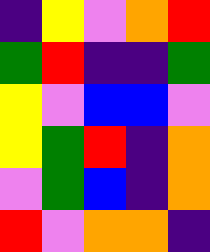[["indigo", "yellow", "violet", "orange", "red"], ["green", "red", "indigo", "indigo", "green"], ["yellow", "violet", "blue", "blue", "violet"], ["yellow", "green", "red", "indigo", "orange"], ["violet", "green", "blue", "indigo", "orange"], ["red", "violet", "orange", "orange", "indigo"]]